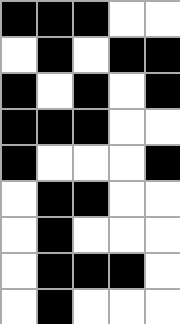[["black", "black", "black", "white", "white"], ["white", "black", "white", "black", "black"], ["black", "white", "black", "white", "black"], ["black", "black", "black", "white", "white"], ["black", "white", "white", "white", "black"], ["white", "black", "black", "white", "white"], ["white", "black", "white", "white", "white"], ["white", "black", "black", "black", "white"], ["white", "black", "white", "white", "white"]]